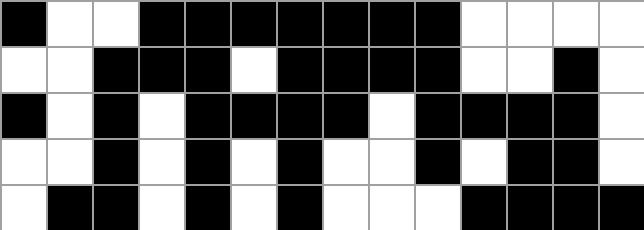[["black", "white", "white", "black", "black", "black", "black", "black", "black", "black", "white", "white", "white", "white"], ["white", "white", "black", "black", "black", "white", "black", "black", "black", "black", "white", "white", "black", "white"], ["black", "white", "black", "white", "black", "black", "black", "black", "white", "black", "black", "black", "black", "white"], ["white", "white", "black", "white", "black", "white", "black", "white", "white", "black", "white", "black", "black", "white"], ["white", "black", "black", "white", "black", "white", "black", "white", "white", "white", "black", "black", "black", "black"]]